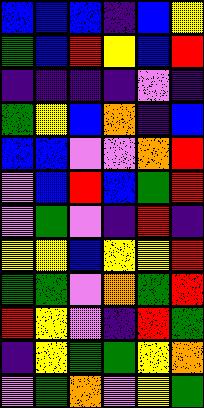[["blue", "blue", "blue", "indigo", "blue", "yellow"], ["green", "blue", "red", "yellow", "blue", "red"], ["indigo", "indigo", "indigo", "indigo", "violet", "indigo"], ["green", "yellow", "blue", "orange", "indigo", "blue"], ["blue", "blue", "violet", "violet", "orange", "red"], ["violet", "blue", "red", "blue", "green", "red"], ["violet", "green", "violet", "indigo", "red", "indigo"], ["yellow", "yellow", "blue", "yellow", "yellow", "red"], ["green", "green", "violet", "orange", "green", "red"], ["red", "yellow", "violet", "indigo", "red", "green"], ["indigo", "yellow", "green", "green", "yellow", "orange"], ["violet", "green", "orange", "violet", "yellow", "green"]]